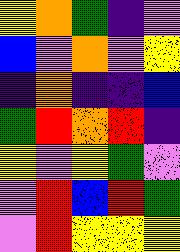[["yellow", "orange", "green", "indigo", "violet"], ["blue", "violet", "orange", "violet", "yellow"], ["indigo", "orange", "indigo", "indigo", "blue"], ["green", "red", "orange", "red", "indigo"], ["yellow", "violet", "yellow", "green", "violet"], ["violet", "red", "blue", "red", "green"], ["violet", "red", "yellow", "yellow", "yellow"]]